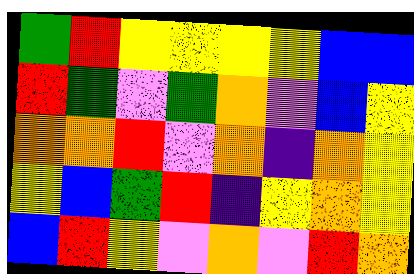[["green", "red", "yellow", "yellow", "yellow", "yellow", "blue", "blue"], ["red", "green", "violet", "green", "orange", "violet", "blue", "yellow"], ["orange", "orange", "red", "violet", "orange", "indigo", "orange", "yellow"], ["yellow", "blue", "green", "red", "indigo", "yellow", "orange", "yellow"], ["blue", "red", "yellow", "violet", "orange", "violet", "red", "orange"]]